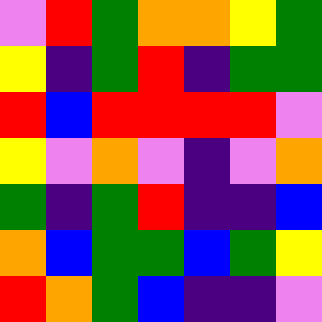[["violet", "red", "green", "orange", "orange", "yellow", "green"], ["yellow", "indigo", "green", "red", "indigo", "green", "green"], ["red", "blue", "red", "red", "red", "red", "violet"], ["yellow", "violet", "orange", "violet", "indigo", "violet", "orange"], ["green", "indigo", "green", "red", "indigo", "indigo", "blue"], ["orange", "blue", "green", "green", "blue", "green", "yellow"], ["red", "orange", "green", "blue", "indigo", "indigo", "violet"]]